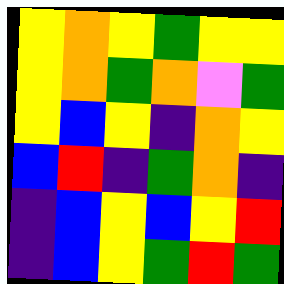[["yellow", "orange", "yellow", "green", "yellow", "yellow"], ["yellow", "orange", "green", "orange", "violet", "green"], ["yellow", "blue", "yellow", "indigo", "orange", "yellow"], ["blue", "red", "indigo", "green", "orange", "indigo"], ["indigo", "blue", "yellow", "blue", "yellow", "red"], ["indigo", "blue", "yellow", "green", "red", "green"]]